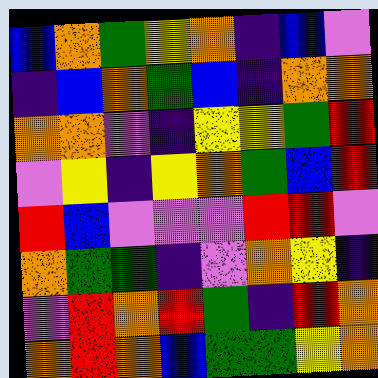[["blue", "orange", "green", "yellow", "orange", "indigo", "blue", "violet"], ["indigo", "blue", "orange", "green", "blue", "indigo", "orange", "orange"], ["orange", "orange", "violet", "indigo", "yellow", "yellow", "green", "red"], ["violet", "yellow", "indigo", "yellow", "orange", "green", "blue", "red"], ["red", "blue", "violet", "violet", "violet", "red", "red", "violet"], ["orange", "green", "green", "indigo", "violet", "orange", "yellow", "indigo"], ["violet", "red", "orange", "red", "green", "indigo", "red", "orange"], ["orange", "red", "orange", "blue", "green", "green", "yellow", "orange"]]